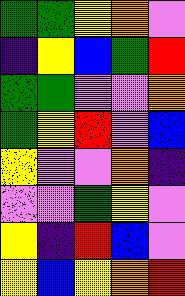[["green", "green", "yellow", "orange", "violet"], ["indigo", "yellow", "blue", "green", "red"], ["green", "green", "violet", "violet", "orange"], ["green", "yellow", "red", "violet", "blue"], ["yellow", "violet", "violet", "orange", "indigo"], ["violet", "violet", "green", "yellow", "violet"], ["yellow", "indigo", "red", "blue", "violet"], ["yellow", "blue", "yellow", "orange", "red"]]